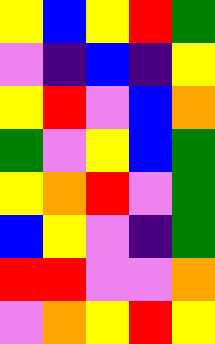[["yellow", "blue", "yellow", "red", "green"], ["violet", "indigo", "blue", "indigo", "yellow"], ["yellow", "red", "violet", "blue", "orange"], ["green", "violet", "yellow", "blue", "green"], ["yellow", "orange", "red", "violet", "green"], ["blue", "yellow", "violet", "indigo", "green"], ["red", "red", "violet", "violet", "orange"], ["violet", "orange", "yellow", "red", "yellow"]]